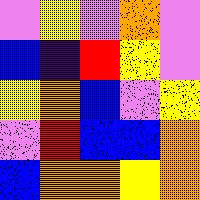[["violet", "yellow", "violet", "orange", "violet"], ["blue", "indigo", "red", "yellow", "violet"], ["yellow", "orange", "blue", "violet", "yellow"], ["violet", "red", "blue", "blue", "orange"], ["blue", "orange", "orange", "yellow", "orange"]]